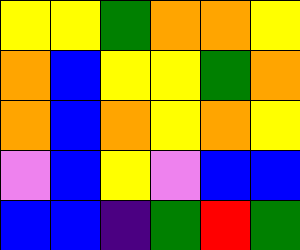[["yellow", "yellow", "green", "orange", "orange", "yellow"], ["orange", "blue", "yellow", "yellow", "green", "orange"], ["orange", "blue", "orange", "yellow", "orange", "yellow"], ["violet", "blue", "yellow", "violet", "blue", "blue"], ["blue", "blue", "indigo", "green", "red", "green"]]